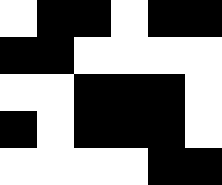[["white", "black", "black", "white", "black", "black"], ["black", "black", "white", "white", "white", "white"], ["white", "white", "black", "black", "black", "white"], ["black", "white", "black", "black", "black", "white"], ["white", "white", "white", "white", "black", "black"]]